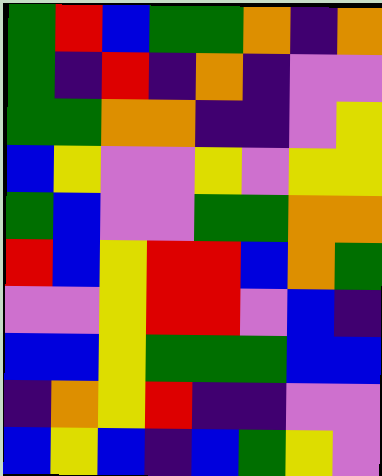[["green", "red", "blue", "green", "green", "orange", "indigo", "orange"], ["green", "indigo", "red", "indigo", "orange", "indigo", "violet", "violet"], ["green", "green", "orange", "orange", "indigo", "indigo", "violet", "yellow"], ["blue", "yellow", "violet", "violet", "yellow", "violet", "yellow", "yellow"], ["green", "blue", "violet", "violet", "green", "green", "orange", "orange"], ["red", "blue", "yellow", "red", "red", "blue", "orange", "green"], ["violet", "violet", "yellow", "red", "red", "violet", "blue", "indigo"], ["blue", "blue", "yellow", "green", "green", "green", "blue", "blue"], ["indigo", "orange", "yellow", "red", "indigo", "indigo", "violet", "violet"], ["blue", "yellow", "blue", "indigo", "blue", "green", "yellow", "violet"]]